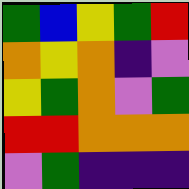[["green", "blue", "yellow", "green", "red"], ["orange", "yellow", "orange", "indigo", "violet"], ["yellow", "green", "orange", "violet", "green"], ["red", "red", "orange", "orange", "orange"], ["violet", "green", "indigo", "indigo", "indigo"]]